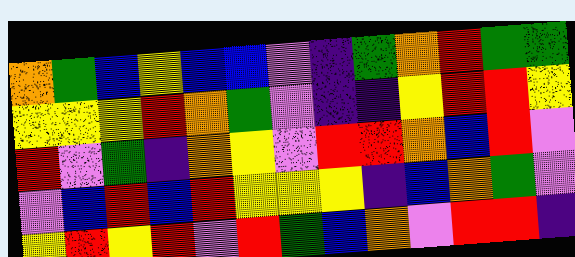[["orange", "green", "blue", "yellow", "blue", "blue", "violet", "indigo", "green", "orange", "red", "green", "green"], ["yellow", "yellow", "yellow", "red", "orange", "green", "violet", "indigo", "indigo", "yellow", "red", "red", "yellow"], ["red", "violet", "green", "indigo", "orange", "yellow", "violet", "red", "red", "orange", "blue", "red", "violet"], ["violet", "blue", "red", "blue", "red", "yellow", "yellow", "yellow", "indigo", "blue", "orange", "green", "violet"], ["yellow", "red", "yellow", "red", "violet", "red", "green", "blue", "orange", "violet", "red", "red", "indigo"]]